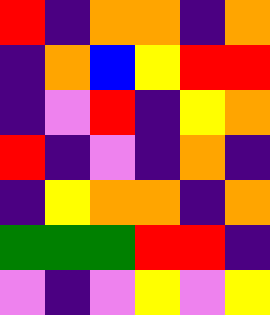[["red", "indigo", "orange", "orange", "indigo", "orange"], ["indigo", "orange", "blue", "yellow", "red", "red"], ["indigo", "violet", "red", "indigo", "yellow", "orange"], ["red", "indigo", "violet", "indigo", "orange", "indigo"], ["indigo", "yellow", "orange", "orange", "indigo", "orange"], ["green", "green", "green", "red", "red", "indigo"], ["violet", "indigo", "violet", "yellow", "violet", "yellow"]]